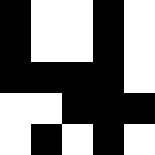[["black", "white", "white", "black", "white"], ["black", "white", "white", "black", "white"], ["black", "black", "black", "black", "white"], ["white", "white", "black", "black", "black"], ["white", "black", "white", "black", "white"]]